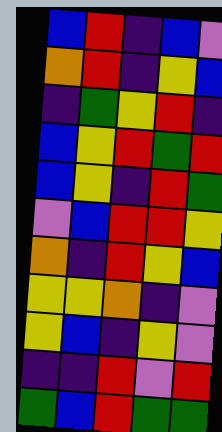[["blue", "red", "indigo", "blue", "violet"], ["orange", "red", "indigo", "yellow", "blue"], ["indigo", "green", "yellow", "red", "indigo"], ["blue", "yellow", "red", "green", "red"], ["blue", "yellow", "indigo", "red", "green"], ["violet", "blue", "red", "red", "yellow"], ["orange", "indigo", "red", "yellow", "blue"], ["yellow", "yellow", "orange", "indigo", "violet"], ["yellow", "blue", "indigo", "yellow", "violet"], ["indigo", "indigo", "red", "violet", "red"], ["green", "blue", "red", "green", "green"]]